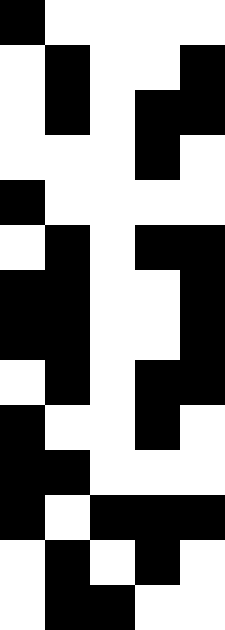[["black", "white", "white", "white", "white"], ["white", "black", "white", "white", "black"], ["white", "black", "white", "black", "black"], ["white", "white", "white", "black", "white"], ["black", "white", "white", "white", "white"], ["white", "black", "white", "black", "black"], ["black", "black", "white", "white", "black"], ["black", "black", "white", "white", "black"], ["white", "black", "white", "black", "black"], ["black", "white", "white", "black", "white"], ["black", "black", "white", "white", "white"], ["black", "white", "black", "black", "black"], ["white", "black", "white", "black", "white"], ["white", "black", "black", "white", "white"]]